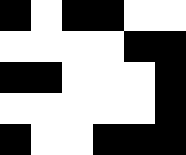[["black", "white", "black", "black", "white", "white"], ["white", "white", "white", "white", "black", "black"], ["black", "black", "white", "white", "white", "black"], ["white", "white", "white", "white", "white", "black"], ["black", "white", "white", "black", "black", "black"]]